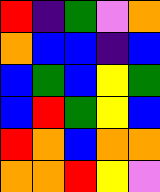[["red", "indigo", "green", "violet", "orange"], ["orange", "blue", "blue", "indigo", "blue"], ["blue", "green", "blue", "yellow", "green"], ["blue", "red", "green", "yellow", "blue"], ["red", "orange", "blue", "orange", "orange"], ["orange", "orange", "red", "yellow", "violet"]]